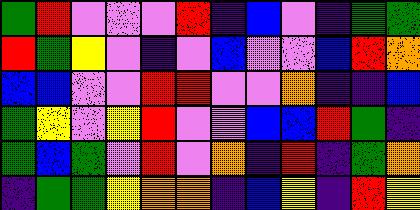[["green", "red", "violet", "violet", "violet", "red", "indigo", "blue", "violet", "indigo", "green", "green"], ["red", "green", "yellow", "violet", "indigo", "violet", "blue", "violet", "violet", "blue", "red", "orange"], ["blue", "blue", "violet", "violet", "red", "red", "violet", "violet", "orange", "indigo", "indigo", "blue"], ["green", "yellow", "violet", "yellow", "red", "violet", "violet", "blue", "blue", "red", "green", "indigo"], ["green", "blue", "green", "violet", "red", "violet", "orange", "indigo", "red", "indigo", "green", "orange"], ["indigo", "green", "green", "yellow", "orange", "orange", "indigo", "blue", "yellow", "indigo", "red", "yellow"]]